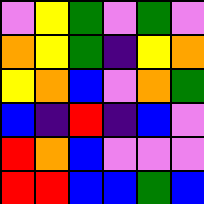[["violet", "yellow", "green", "violet", "green", "violet"], ["orange", "yellow", "green", "indigo", "yellow", "orange"], ["yellow", "orange", "blue", "violet", "orange", "green"], ["blue", "indigo", "red", "indigo", "blue", "violet"], ["red", "orange", "blue", "violet", "violet", "violet"], ["red", "red", "blue", "blue", "green", "blue"]]